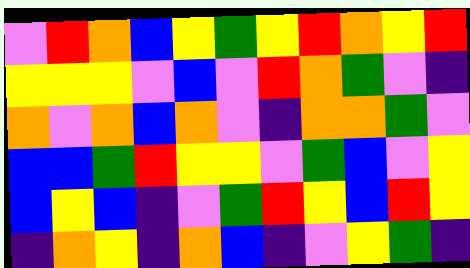[["violet", "red", "orange", "blue", "yellow", "green", "yellow", "red", "orange", "yellow", "red"], ["yellow", "yellow", "yellow", "violet", "blue", "violet", "red", "orange", "green", "violet", "indigo"], ["orange", "violet", "orange", "blue", "orange", "violet", "indigo", "orange", "orange", "green", "violet"], ["blue", "blue", "green", "red", "yellow", "yellow", "violet", "green", "blue", "violet", "yellow"], ["blue", "yellow", "blue", "indigo", "violet", "green", "red", "yellow", "blue", "red", "yellow"], ["indigo", "orange", "yellow", "indigo", "orange", "blue", "indigo", "violet", "yellow", "green", "indigo"]]